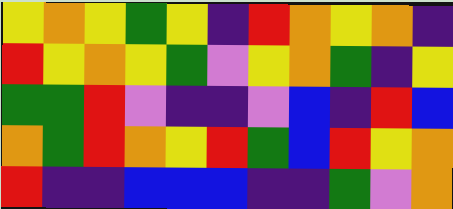[["yellow", "orange", "yellow", "green", "yellow", "indigo", "red", "orange", "yellow", "orange", "indigo"], ["red", "yellow", "orange", "yellow", "green", "violet", "yellow", "orange", "green", "indigo", "yellow"], ["green", "green", "red", "violet", "indigo", "indigo", "violet", "blue", "indigo", "red", "blue"], ["orange", "green", "red", "orange", "yellow", "red", "green", "blue", "red", "yellow", "orange"], ["red", "indigo", "indigo", "blue", "blue", "blue", "indigo", "indigo", "green", "violet", "orange"]]